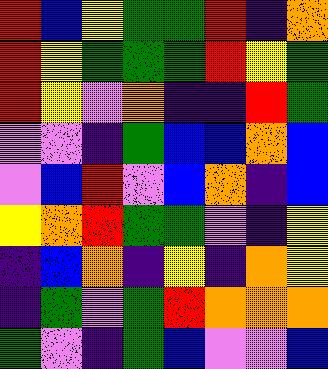[["red", "blue", "yellow", "green", "green", "red", "indigo", "orange"], ["red", "yellow", "green", "green", "green", "red", "yellow", "green"], ["red", "yellow", "violet", "orange", "indigo", "indigo", "red", "green"], ["violet", "violet", "indigo", "green", "blue", "blue", "orange", "blue"], ["violet", "blue", "red", "violet", "blue", "orange", "indigo", "blue"], ["yellow", "orange", "red", "green", "green", "violet", "indigo", "yellow"], ["indigo", "blue", "orange", "indigo", "yellow", "indigo", "orange", "yellow"], ["indigo", "green", "violet", "green", "red", "orange", "orange", "orange"], ["green", "violet", "indigo", "green", "blue", "violet", "violet", "blue"]]